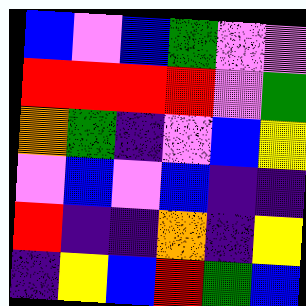[["blue", "violet", "blue", "green", "violet", "violet"], ["red", "red", "red", "red", "violet", "green"], ["orange", "green", "indigo", "violet", "blue", "yellow"], ["violet", "blue", "violet", "blue", "indigo", "indigo"], ["red", "indigo", "indigo", "orange", "indigo", "yellow"], ["indigo", "yellow", "blue", "red", "green", "blue"]]